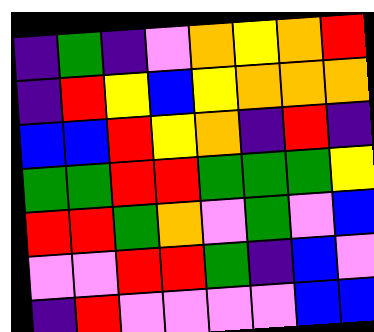[["indigo", "green", "indigo", "violet", "orange", "yellow", "orange", "red"], ["indigo", "red", "yellow", "blue", "yellow", "orange", "orange", "orange"], ["blue", "blue", "red", "yellow", "orange", "indigo", "red", "indigo"], ["green", "green", "red", "red", "green", "green", "green", "yellow"], ["red", "red", "green", "orange", "violet", "green", "violet", "blue"], ["violet", "violet", "red", "red", "green", "indigo", "blue", "violet"], ["indigo", "red", "violet", "violet", "violet", "violet", "blue", "blue"]]